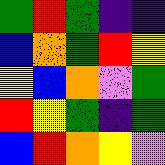[["green", "red", "green", "indigo", "indigo"], ["blue", "orange", "green", "red", "yellow"], ["yellow", "blue", "orange", "violet", "green"], ["red", "yellow", "green", "indigo", "green"], ["blue", "red", "orange", "yellow", "violet"]]